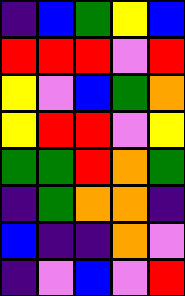[["indigo", "blue", "green", "yellow", "blue"], ["red", "red", "red", "violet", "red"], ["yellow", "violet", "blue", "green", "orange"], ["yellow", "red", "red", "violet", "yellow"], ["green", "green", "red", "orange", "green"], ["indigo", "green", "orange", "orange", "indigo"], ["blue", "indigo", "indigo", "orange", "violet"], ["indigo", "violet", "blue", "violet", "red"]]